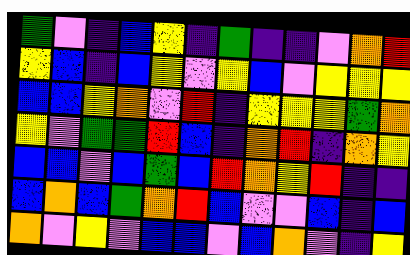[["green", "violet", "indigo", "blue", "yellow", "indigo", "green", "indigo", "indigo", "violet", "orange", "red"], ["yellow", "blue", "indigo", "blue", "yellow", "violet", "yellow", "blue", "violet", "yellow", "yellow", "yellow"], ["blue", "blue", "yellow", "orange", "violet", "red", "indigo", "yellow", "yellow", "yellow", "green", "orange"], ["yellow", "violet", "green", "green", "red", "blue", "indigo", "orange", "red", "indigo", "orange", "yellow"], ["blue", "blue", "violet", "blue", "green", "blue", "red", "orange", "yellow", "red", "indigo", "indigo"], ["blue", "orange", "blue", "green", "orange", "red", "blue", "violet", "violet", "blue", "indigo", "blue"], ["orange", "violet", "yellow", "violet", "blue", "blue", "violet", "blue", "orange", "violet", "indigo", "yellow"]]